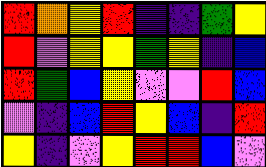[["red", "orange", "yellow", "red", "indigo", "indigo", "green", "yellow"], ["red", "violet", "yellow", "yellow", "green", "yellow", "indigo", "blue"], ["red", "green", "blue", "yellow", "violet", "violet", "red", "blue"], ["violet", "indigo", "blue", "red", "yellow", "blue", "indigo", "red"], ["yellow", "indigo", "violet", "yellow", "red", "red", "blue", "violet"]]